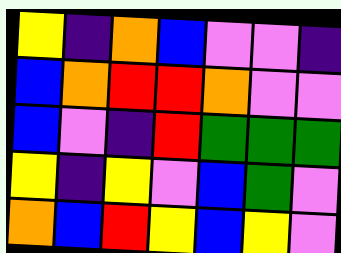[["yellow", "indigo", "orange", "blue", "violet", "violet", "indigo"], ["blue", "orange", "red", "red", "orange", "violet", "violet"], ["blue", "violet", "indigo", "red", "green", "green", "green"], ["yellow", "indigo", "yellow", "violet", "blue", "green", "violet"], ["orange", "blue", "red", "yellow", "blue", "yellow", "violet"]]